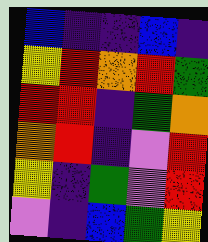[["blue", "indigo", "indigo", "blue", "indigo"], ["yellow", "red", "orange", "red", "green"], ["red", "red", "indigo", "green", "orange"], ["orange", "red", "indigo", "violet", "red"], ["yellow", "indigo", "green", "violet", "red"], ["violet", "indigo", "blue", "green", "yellow"]]